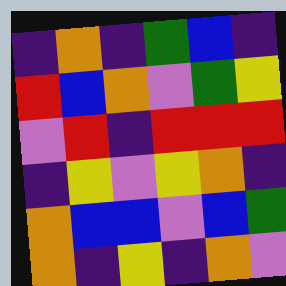[["indigo", "orange", "indigo", "green", "blue", "indigo"], ["red", "blue", "orange", "violet", "green", "yellow"], ["violet", "red", "indigo", "red", "red", "red"], ["indigo", "yellow", "violet", "yellow", "orange", "indigo"], ["orange", "blue", "blue", "violet", "blue", "green"], ["orange", "indigo", "yellow", "indigo", "orange", "violet"]]